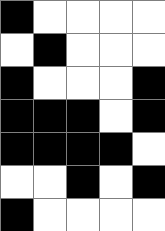[["black", "white", "white", "white", "white"], ["white", "black", "white", "white", "white"], ["black", "white", "white", "white", "black"], ["black", "black", "black", "white", "black"], ["black", "black", "black", "black", "white"], ["white", "white", "black", "white", "black"], ["black", "white", "white", "white", "white"]]